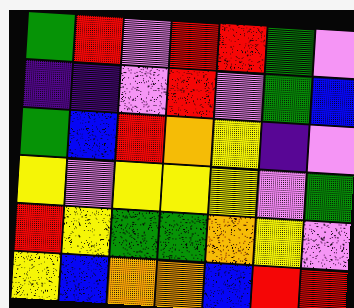[["green", "red", "violet", "red", "red", "green", "violet"], ["indigo", "indigo", "violet", "red", "violet", "green", "blue"], ["green", "blue", "red", "orange", "yellow", "indigo", "violet"], ["yellow", "violet", "yellow", "yellow", "yellow", "violet", "green"], ["red", "yellow", "green", "green", "orange", "yellow", "violet"], ["yellow", "blue", "orange", "orange", "blue", "red", "red"]]